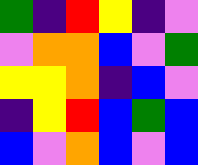[["green", "indigo", "red", "yellow", "indigo", "violet"], ["violet", "orange", "orange", "blue", "violet", "green"], ["yellow", "yellow", "orange", "indigo", "blue", "violet"], ["indigo", "yellow", "red", "blue", "green", "blue"], ["blue", "violet", "orange", "blue", "violet", "blue"]]